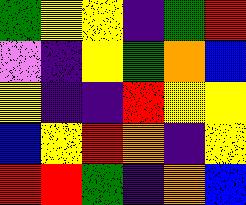[["green", "yellow", "yellow", "indigo", "green", "red"], ["violet", "indigo", "yellow", "green", "orange", "blue"], ["yellow", "indigo", "indigo", "red", "yellow", "yellow"], ["blue", "yellow", "red", "orange", "indigo", "yellow"], ["red", "red", "green", "indigo", "orange", "blue"]]